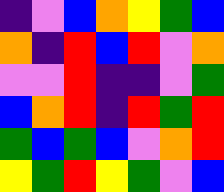[["indigo", "violet", "blue", "orange", "yellow", "green", "blue"], ["orange", "indigo", "red", "blue", "red", "violet", "orange"], ["violet", "violet", "red", "indigo", "indigo", "violet", "green"], ["blue", "orange", "red", "indigo", "red", "green", "red"], ["green", "blue", "green", "blue", "violet", "orange", "red"], ["yellow", "green", "red", "yellow", "green", "violet", "blue"]]